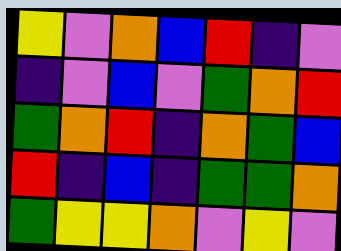[["yellow", "violet", "orange", "blue", "red", "indigo", "violet"], ["indigo", "violet", "blue", "violet", "green", "orange", "red"], ["green", "orange", "red", "indigo", "orange", "green", "blue"], ["red", "indigo", "blue", "indigo", "green", "green", "orange"], ["green", "yellow", "yellow", "orange", "violet", "yellow", "violet"]]